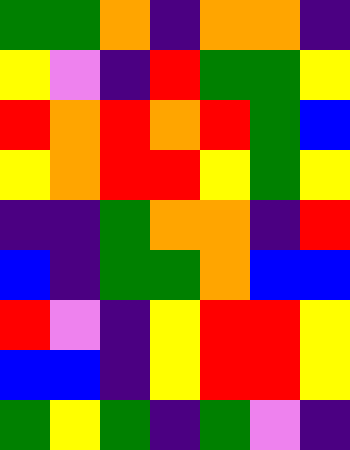[["green", "green", "orange", "indigo", "orange", "orange", "indigo"], ["yellow", "violet", "indigo", "red", "green", "green", "yellow"], ["red", "orange", "red", "orange", "red", "green", "blue"], ["yellow", "orange", "red", "red", "yellow", "green", "yellow"], ["indigo", "indigo", "green", "orange", "orange", "indigo", "red"], ["blue", "indigo", "green", "green", "orange", "blue", "blue"], ["red", "violet", "indigo", "yellow", "red", "red", "yellow"], ["blue", "blue", "indigo", "yellow", "red", "red", "yellow"], ["green", "yellow", "green", "indigo", "green", "violet", "indigo"]]